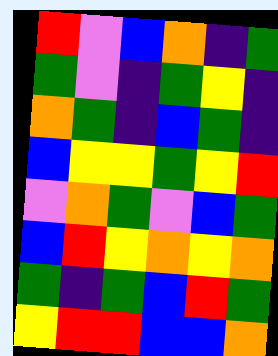[["red", "violet", "blue", "orange", "indigo", "green"], ["green", "violet", "indigo", "green", "yellow", "indigo"], ["orange", "green", "indigo", "blue", "green", "indigo"], ["blue", "yellow", "yellow", "green", "yellow", "red"], ["violet", "orange", "green", "violet", "blue", "green"], ["blue", "red", "yellow", "orange", "yellow", "orange"], ["green", "indigo", "green", "blue", "red", "green"], ["yellow", "red", "red", "blue", "blue", "orange"]]